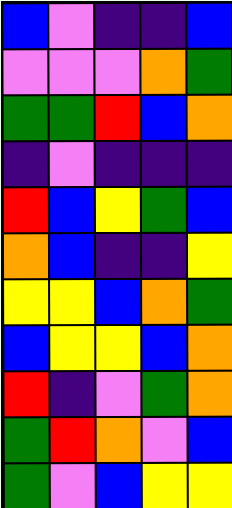[["blue", "violet", "indigo", "indigo", "blue"], ["violet", "violet", "violet", "orange", "green"], ["green", "green", "red", "blue", "orange"], ["indigo", "violet", "indigo", "indigo", "indigo"], ["red", "blue", "yellow", "green", "blue"], ["orange", "blue", "indigo", "indigo", "yellow"], ["yellow", "yellow", "blue", "orange", "green"], ["blue", "yellow", "yellow", "blue", "orange"], ["red", "indigo", "violet", "green", "orange"], ["green", "red", "orange", "violet", "blue"], ["green", "violet", "blue", "yellow", "yellow"]]